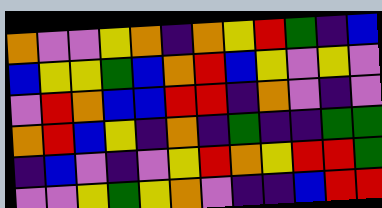[["orange", "violet", "violet", "yellow", "orange", "indigo", "orange", "yellow", "red", "green", "indigo", "blue"], ["blue", "yellow", "yellow", "green", "blue", "orange", "red", "blue", "yellow", "violet", "yellow", "violet"], ["violet", "red", "orange", "blue", "blue", "red", "red", "indigo", "orange", "violet", "indigo", "violet"], ["orange", "red", "blue", "yellow", "indigo", "orange", "indigo", "green", "indigo", "indigo", "green", "green"], ["indigo", "blue", "violet", "indigo", "violet", "yellow", "red", "orange", "yellow", "red", "red", "green"], ["violet", "violet", "yellow", "green", "yellow", "orange", "violet", "indigo", "indigo", "blue", "red", "red"]]